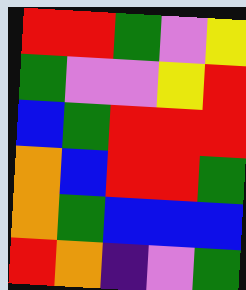[["red", "red", "green", "violet", "yellow"], ["green", "violet", "violet", "yellow", "red"], ["blue", "green", "red", "red", "red"], ["orange", "blue", "red", "red", "green"], ["orange", "green", "blue", "blue", "blue"], ["red", "orange", "indigo", "violet", "green"]]